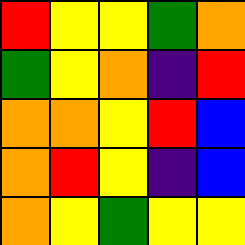[["red", "yellow", "yellow", "green", "orange"], ["green", "yellow", "orange", "indigo", "red"], ["orange", "orange", "yellow", "red", "blue"], ["orange", "red", "yellow", "indigo", "blue"], ["orange", "yellow", "green", "yellow", "yellow"]]